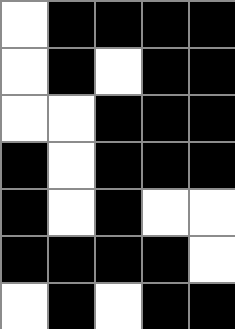[["white", "black", "black", "black", "black"], ["white", "black", "white", "black", "black"], ["white", "white", "black", "black", "black"], ["black", "white", "black", "black", "black"], ["black", "white", "black", "white", "white"], ["black", "black", "black", "black", "white"], ["white", "black", "white", "black", "black"]]